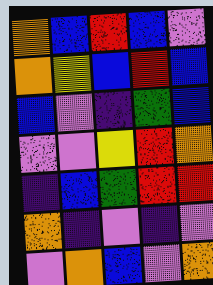[["orange", "blue", "red", "blue", "violet"], ["orange", "yellow", "blue", "red", "blue"], ["blue", "violet", "indigo", "green", "blue"], ["violet", "violet", "yellow", "red", "orange"], ["indigo", "blue", "green", "red", "red"], ["orange", "indigo", "violet", "indigo", "violet"], ["violet", "orange", "blue", "violet", "orange"]]